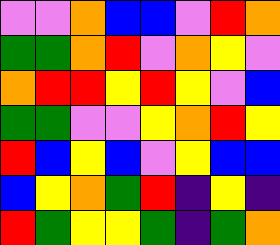[["violet", "violet", "orange", "blue", "blue", "violet", "red", "orange"], ["green", "green", "orange", "red", "violet", "orange", "yellow", "violet"], ["orange", "red", "red", "yellow", "red", "yellow", "violet", "blue"], ["green", "green", "violet", "violet", "yellow", "orange", "red", "yellow"], ["red", "blue", "yellow", "blue", "violet", "yellow", "blue", "blue"], ["blue", "yellow", "orange", "green", "red", "indigo", "yellow", "indigo"], ["red", "green", "yellow", "yellow", "green", "indigo", "green", "orange"]]